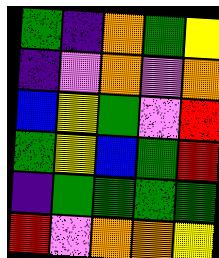[["green", "indigo", "orange", "green", "yellow"], ["indigo", "violet", "orange", "violet", "orange"], ["blue", "yellow", "green", "violet", "red"], ["green", "yellow", "blue", "green", "red"], ["indigo", "green", "green", "green", "green"], ["red", "violet", "orange", "orange", "yellow"]]